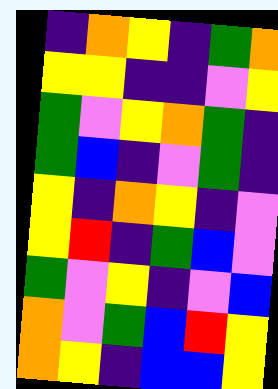[["indigo", "orange", "yellow", "indigo", "green", "orange"], ["yellow", "yellow", "indigo", "indigo", "violet", "yellow"], ["green", "violet", "yellow", "orange", "green", "indigo"], ["green", "blue", "indigo", "violet", "green", "indigo"], ["yellow", "indigo", "orange", "yellow", "indigo", "violet"], ["yellow", "red", "indigo", "green", "blue", "violet"], ["green", "violet", "yellow", "indigo", "violet", "blue"], ["orange", "violet", "green", "blue", "red", "yellow"], ["orange", "yellow", "indigo", "blue", "blue", "yellow"]]